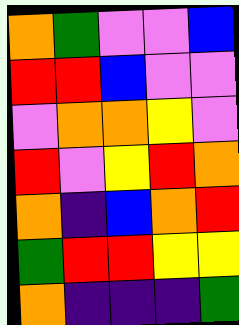[["orange", "green", "violet", "violet", "blue"], ["red", "red", "blue", "violet", "violet"], ["violet", "orange", "orange", "yellow", "violet"], ["red", "violet", "yellow", "red", "orange"], ["orange", "indigo", "blue", "orange", "red"], ["green", "red", "red", "yellow", "yellow"], ["orange", "indigo", "indigo", "indigo", "green"]]